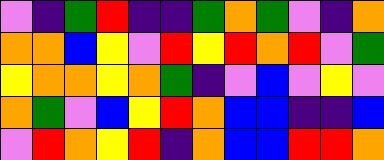[["violet", "indigo", "green", "red", "indigo", "indigo", "green", "orange", "green", "violet", "indigo", "orange"], ["orange", "orange", "blue", "yellow", "violet", "red", "yellow", "red", "orange", "red", "violet", "green"], ["yellow", "orange", "orange", "yellow", "orange", "green", "indigo", "violet", "blue", "violet", "yellow", "violet"], ["orange", "green", "violet", "blue", "yellow", "red", "orange", "blue", "blue", "indigo", "indigo", "blue"], ["violet", "red", "orange", "yellow", "red", "indigo", "orange", "blue", "blue", "red", "red", "orange"]]